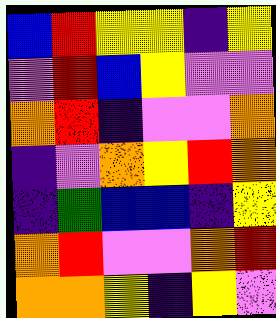[["blue", "red", "yellow", "yellow", "indigo", "yellow"], ["violet", "red", "blue", "yellow", "violet", "violet"], ["orange", "red", "indigo", "violet", "violet", "orange"], ["indigo", "violet", "orange", "yellow", "red", "orange"], ["indigo", "green", "blue", "blue", "indigo", "yellow"], ["orange", "red", "violet", "violet", "orange", "red"], ["orange", "orange", "yellow", "indigo", "yellow", "violet"]]